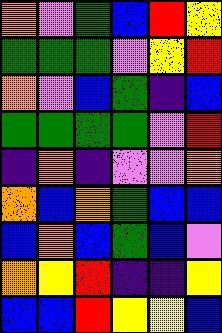[["orange", "violet", "green", "blue", "red", "yellow"], ["green", "green", "green", "violet", "yellow", "red"], ["orange", "violet", "blue", "green", "indigo", "blue"], ["green", "green", "green", "green", "violet", "red"], ["indigo", "orange", "indigo", "violet", "violet", "orange"], ["orange", "blue", "orange", "green", "blue", "blue"], ["blue", "orange", "blue", "green", "blue", "violet"], ["orange", "yellow", "red", "indigo", "indigo", "yellow"], ["blue", "blue", "red", "yellow", "yellow", "blue"]]